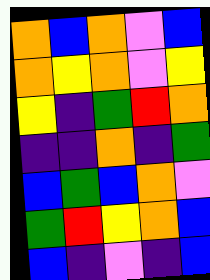[["orange", "blue", "orange", "violet", "blue"], ["orange", "yellow", "orange", "violet", "yellow"], ["yellow", "indigo", "green", "red", "orange"], ["indigo", "indigo", "orange", "indigo", "green"], ["blue", "green", "blue", "orange", "violet"], ["green", "red", "yellow", "orange", "blue"], ["blue", "indigo", "violet", "indigo", "blue"]]